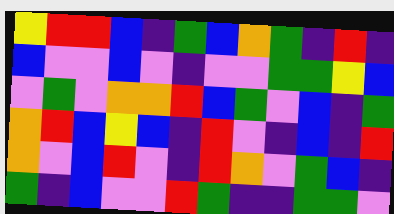[["yellow", "red", "red", "blue", "indigo", "green", "blue", "orange", "green", "indigo", "red", "indigo"], ["blue", "violet", "violet", "blue", "violet", "indigo", "violet", "violet", "green", "green", "yellow", "blue"], ["violet", "green", "violet", "orange", "orange", "red", "blue", "green", "violet", "blue", "indigo", "green"], ["orange", "red", "blue", "yellow", "blue", "indigo", "red", "violet", "indigo", "blue", "indigo", "red"], ["orange", "violet", "blue", "red", "violet", "indigo", "red", "orange", "violet", "green", "blue", "indigo"], ["green", "indigo", "blue", "violet", "violet", "red", "green", "indigo", "indigo", "green", "green", "violet"]]